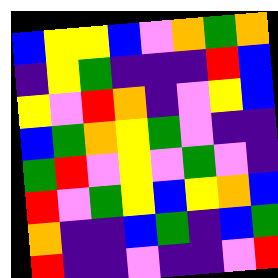[["blue", "yellow", "yellow", "blue", "violet", "orange", "green", "orange"], ["indigo", "yellow", "green", "indigo", "indigo", "indigo", "red", "blue"], ["yellow", "violet", "red", "orange", "indigo", "violet", "yellow", "blue"], ["blue", "green", "orange", "yellow", "green", "violet", "indigo", "indigo"], ["green", "red", "violet", "yellow", "violet", "green", "violet", "indigo"], ["red", "violet", "green", "yellow", "blue", "yellow", "orange", "blue"], ["orange", "indigo", "indigo", "blue", "green", "indigo", "blue", "green"], ["red", "indigo", "indigo", "violet", "indigo", "indigo", "violet", "red"]]